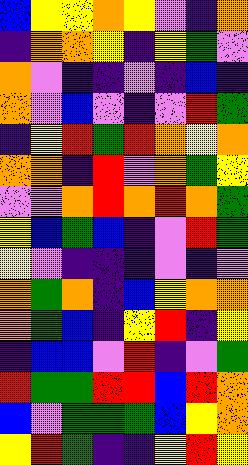[["blue", "yellow", "yellow", "orange", "yellow", "violet", "indigo", "orange"], ["indigo", "orange", "orange", "yellow", "indigo", "yellow", "green", "violet"], ["orange", "violet", "indigo", "indigo", "violet", "indigo", "blue", "indigo"], ["orange", "violet", "blue", "violet", "indigo", "violet", "red", "green"], ["indigo", "yellow", "red", "green", "red", "orange", "yellow", "orange"], ["orange", "orange", "indigo", "red", "violet", "orange", "green", "yellow"], ["violet", "violet", "orange", "red", "orange", "red", "orange", "green"], ["yellow", "blue", "green", "blue", "indigo", "violet", "red", "green"], ["yellow", "violet", "indigo", "indigo", "indigo", "violet", "indigo", "violet"], ["orange", "green", "orange", "indigo", "blue", "yellow", "orange", "orange"], ["orange", "green", "blue", "indigo", "yellow", "red", "indigo", "yellow"], ["indigo", "blue", "blue", "violet", "red", "indigo", "violet", "green"], ["red", "green", "green", "red", "red", "blue", "red", "orange"], ["blue", "violet", "green", "green", "green", "blue", "yellow", "orange"], ["yellow", "red", "green", "indigo", "indigo", "yellow", "red", "yellow"]]